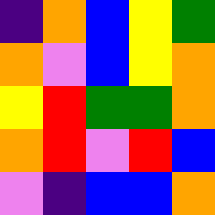[["indigo", "orange", "blue", "yellow", "green"], ["orange", "violet", "blue", "yellow", "orange"], ["yellow", "red", "green", "green", "orange"], ["orange", "red", "violet", "red", "blue"], ["violet", "indigo", "blue", "blue", "orange"]]